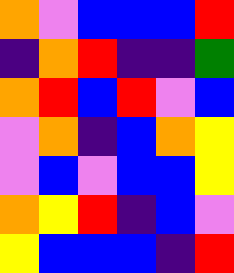[["orange", "violet", "blue", "blue", "blue", "red"], ["indigo", "orange", "red", "indigo", "indigo", "green"], ["orange", "red", "blue", "red", "violet", "blue"], ["violet", "orange", "indigo", "blue", "orange", "yellow"], ["violet", "blue", "violet", "blue", "blue", "yellow"], ["orange", "yellow", "red", "indigo", "blue", "violet"], ["yellow", "blue", "blue", "blue", "indigo", "red"]]